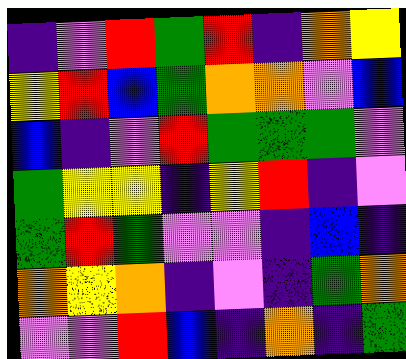[["indigo", "violet", "red", "green", "red", "indigo", "orange", "yellow"], ["yellow", "red", "blue", "green", "orange", "orange", "violet", "blue"], ["blue", "indigo", "violet", "red", "green", "green", "green", "violet"], ["green", "yellow", "yellow", "indigo", "yellow", "red", "indigo", "violet"], ["green", "red", "green", "violet", "violet", "indigo", "blue", "indigo"], ["orange", "yellow", "orange", "indigo", "violet", "indigo", "green", "orange"], ["violet", "violet", "red", "blue", "indigo", "orange", "indigo", "green"]]